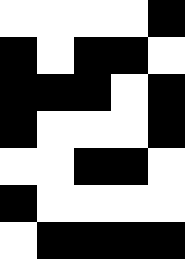[["white", "white", "white", "white", "black"], ["black", "white", "black", "black", "white"], ["black", "black", "black", "white", "black"], ["black", "white", "white", "white", "black"], ["white", "white", "black", "black", "white"], ["black", "white", "white", "white", "white"], ["white", "black", "black", "black", "black"]]